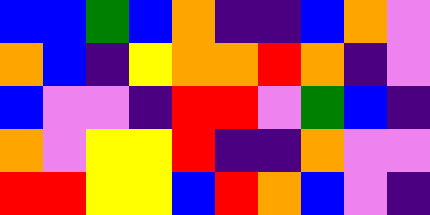[["blue", "blue", "green", "blue", "orange", "indigo", "indigo", "blue", "orange", "violet"], ["orange", "blue", "indigo", "yellow", "orange", "orange", "red", "orange", "indigo", "violet"], ["blue", "violet", "violet", "indigo", "red", "red", "violet", "green", "blue", "indigo"], ["orange", "violet", "yellow", "yellow", "red", "indigo", "indigo", "orange", "violet", "violet"], ["red", "red", "yellow", "yellow", "blue", "red", "orange", "blue", "violet", "indigo"]]